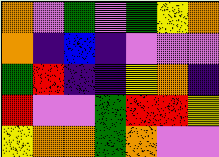[["orange", "violet", "green", "violet", "green", "yellow", "orange"], ["orange", "indigo", "blue", "indigo", "violet", "violet", "violet"], ["green", "red", "indigo", "indigo", "yellow", "orange", "indigo"], ["red", "violet", "violet", "green", "red", "red", "yellow"], ["yellow", "orange", "orange", "green", "orange", "violet", "violet"]]